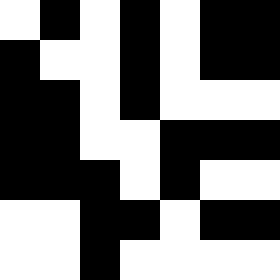[["white", "black", "white", "black", "white", "black", "black"], ["black", "white", "white", "black", "white", "black", "black"], ["black", "black", "white", "black", "white", "white", "white"], ["black", "black", "white", "white", "black", "black", "black"], ["black", "black", "black", "white", "black", "white", "white"], ["white", "white", "black", "black", "white", "black", "black"], ["white", "white", "black", "white", "white", "white", "white"]]